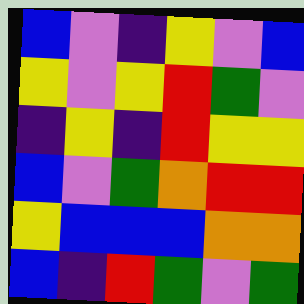[["blue", "violet", "indigo", "yellow", "violet", "blue"], ["yellow", "violet", "yellow", "red", "green", "violet"], ["indigo", "yellow", "indigo", "red", "yellow", "yellow"], ["blue", "violet", "green", "orange", "red", "red"], ["yellow", "blue", "blue", "blue", "orange", "orange"], ["blue", "indigo", "red", "green", "violet", "green"]]